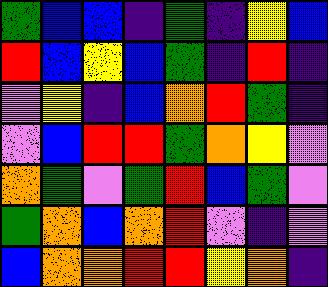[["green", "blue", "blue", "indigo", "green", "indigo", "yellow", "blue"], ["red", "blue", "yellow", "blue", "green", "indigo", "red", "indigo"], ["violet", "yellow", "indigo", "blue", "orange", "red", "green", "indigo"], ["violet", "blue", "red", "red", "green", "orange", "yellow", "violet"], ["orange", "green", "violet", "green", "red", "blue", "green", "violet"], ["green", "orange", "blue", "orange", "red", "violet", "indigo", "violet"], ["blue", "orange", "orange", "red", "red", "yellow", "orange", "indigo"]]